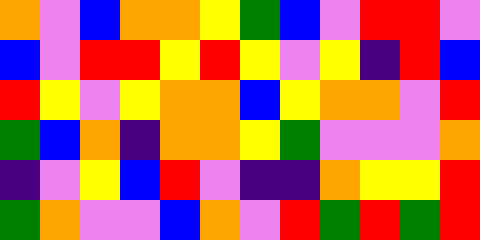[["orange", "violet", "blue", "orange", "orange", "yellow", "green", "blue", "violet", "red", "red", "violet"], ["blue", "violet", "red", "red", "yellow", "red", "yellow", "violet", "yellow", "indigo", "red", "blue"], ["red", "yellow", "violet", "yellow", "orange", "orange", "blue", "yellow", "orange", "orange", "violet", "red"], ["green", "blue", "orange", "indigo", "orange", "orange", "yellow", "green", "violet", "violet", "violet", "orange"], ["indigo", "violet", "yellow", "blue", "red", "violet", "indigo", "indigo", "orange", "yellow", "yellow", "red"], ["green", "orange", "violet", "violet", "blue", "orange", "violet", "red", "green", "red", "green", "red"]]